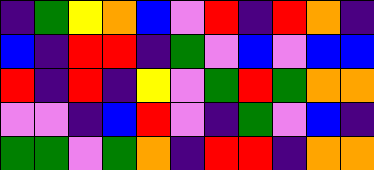[["indigo", "green", "yellow", "orange", "blue", "violet", "red", "indigo", "red", "orange", "indigo"], ["blue", "indigo", "red", "red", "indigo", "green", "violet", "blue", "violet", "blue", "blue"], ["red", "indigo", "red", "indigo", "yellow", "violet", "green", "red", "green", "orange", "orange"], ["violet", "violet", "indigo", "blue", "red", "violet", "indigo", "green", "violet", "blue", "indigo"], ["green", "green", "violet", "green", "orange", "indigo", "red", "red", "indigo", "orange", "orange"]]